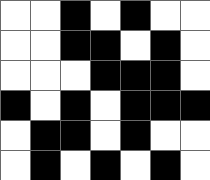[["white", "white", "black", "white", "black", "white", "white"], ["white", "white", "black", "black", "white", "black", "white"], ["white", "white", "white", "black", "black", "black", "white"], ["black", "white", "black", "white", "black", "black", "black"], ["white", "black", "black", "white", "black", "white", "white"], ["white", "black", "white", "black", "white", "black", "white"]]